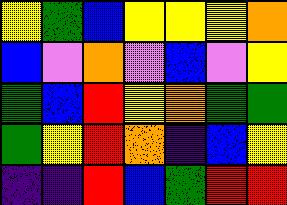[["yellow", "green", "blue", "yellow", "yellow", "yellow", "orange"], ["blue", "violet", "orange", "violet", "blue", "violet", "yellow"], ["green", "blue", "red", "yellow", "orange", "green", "green"], ["green", "yellow", "red", "orange", "indigo", "blue", "yellow"], ["indigo", "indigo", "red", "blue", "green", "red", "red"]]